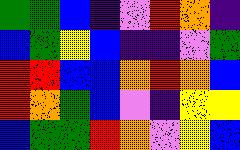[["green", "green", "blue", "indigo", "violet", "red", "orange", "indigo"], ["blue", "green", "yellow", "blue", "indigo", "indigo", "violet", "green"], ["red", "red", "blue", "blue", "orange", "red", "orange", "blue"], ["red", "orange", "green", "blue", "violet", "indigo", "yellow", "yellow"], ["blue", "green", "green", "red", "orange", "violet", "yellow", "blue"]]